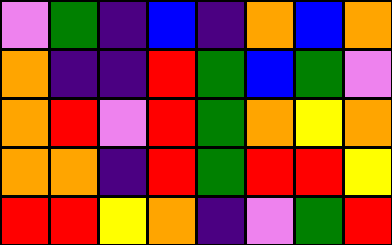[["violet", "green", "indigo", "blue", "indigo", "orange", "blue", "orange"], ["orange", "indigo", "indigo", "red", "green", "blue", "green", "violet"], ["orange", "red", "violet", "red", "green", "orange", "yellow", "orange"], ["orange", "orange", "indigo", "red", "green", "red", "red", "yellow"], ["red", "red", "yellow", "orange", "indigo", "violet", "green", "red"]]